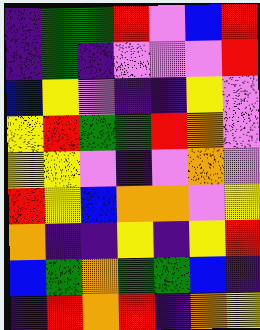[["indigo", "green", "green", "red", "violet", "blue", "red"], ["indigo", "green", "indigo", "violet", "violet", "violet", "red"], ["blue", "yellow", "violet", "indigo", "indigo", "yellow", "violet"], ["yellow", "red", "green", "green", "red", "orange", "violet"], ["yellow", "yellow", "violet", "indigo", "violet", "orange", "violet"], ["red", "yellow", "blue", "orange", "orange", "violet", "yellow"], ["orange", "indigo", "indigo", "yellow", "indigo", "yellow", "red"], ["blue", "green", "orange", "green", "green", "blue", "indigo"], ["indigo", "red", "orange", "red", "indigo", "orange", "yellow"]]